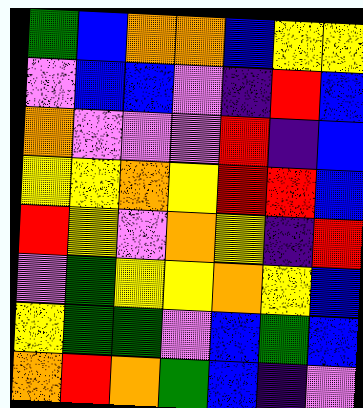[["green", "blue", "orange", "orange", "blue", "yellow", "yellow"], ["violet", "blue", "blue", "violet", "indigo", "red", "blue"], ["orange", "violet", "violet", "violet", "red", "indigo", "blue"], ["yellow", "yellow", "orange", "yellow", "red", "red", "blue"], ["red", "yellow", "violet", "orange", "yellow", "indigo", "red"], ["violet", "green", "yellow", "yellow", "orange", "yellow", "blue"], ["yellow", "green", "green", "violet", "blue", "green", "blue"], ["orange", "red", "orange", "green", "blue", "indigo", "violet"]]